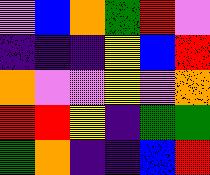[["violet", "blue", "orange", "green", "red", "violet"], ["indigo", "indigo", "indigo", "yellow", "blue", "red"], ["orange", "violet", "violet", "yellow", "violet", "orange"], ["red", "red", "yellow", "indigo", "green", "green"], ["green", "orange", "indigo", "indigo", "blue", "red"]]